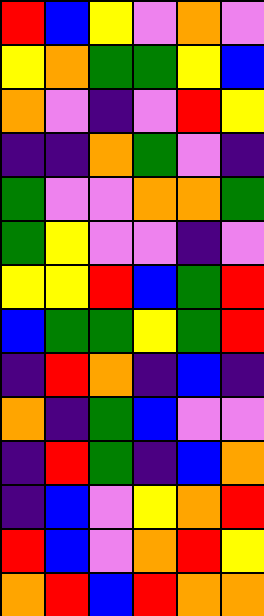[["red", "blue", "yellow", "violet", "orange", "violet"], ["yellow", "orange", "green", "green", "yellow", "blue"], ["orange", "violet", "indigo", "violet", "red", "yellow"], ["indigo", "indigo", "orange", "green", "violet", "indigo"], ["green", "violet", "violet", "orange", "orange", "green"], ["green", "yellow", "violet", "violet", "indigo", "violet"], ["yellow", "yellow", "red", "blue", "green", "red"], ["blue", "green", "green", "yellow", "green", "red"], ["indigo", "red", "orange", "indigo", "blue", "indigo"], ["orange", "indigo", "green", "blue", "violet", "violet"], ["indigo", "red", "green", "indigo", "blue", "orange"], ["indigo", "blue", "violet", "yellow", "orange", "red"], ["red", "blue", "violet", "orange", "red", "yellow"], ["orange", "red", "blue", "red", "orange", "orange"]]